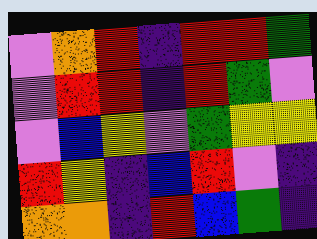[["violet", "orange", "red", "indigo", "red", "red", "green"], ["violet", "red", "red", "indigo", "red", "green", "violet"], ["violet", "blue", "yellow", "violet", "green", "yellow", "yellow"], ["red", "yellow", "indigo", "blue", "red", "violet", "indigo"], ["orange", "orange", "indigo", "red", "blue", "green", "indigo"]]